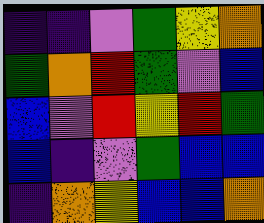[["indigo", "indigo", "violet", "green", "yellow", "orange"], ["green", "orange", "red", "green", "violet", "blue"], ["blue", "violet", "red", "yellow", "red", "green"], ["blue", "indigo", "violet", "green", "blue", "blue"], ["indigo", "orange", "yellow", "blue", "blue", "orange"]]